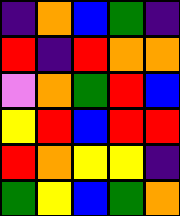[["indigo", "orange", "blue", "green", "indigo"], ["red", "indigo", "red", "orange", "orange"], ["violet", "orange", "green", "red", "blue"], ["yellow", "red", "blue", "red", "red"], ["red", "orange", "yellow", "yellow", "indigo"], ["green", "yellow", "blue", "green", "orange"]]